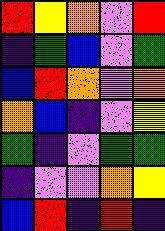[["red", "yellow", "orange", "violet", "red"], ["indigo", "green", "blue", "violet", "green"], ["blue", "red", "orange", "violet", "orange"], ["orange", "blue", "indigo", "violet", "yellow"], ["green", "indigo", "violet", "green", "green"], ["indigo", "violet", "violet", "orange", "yellow"], ["blue", "red", "indigo", "red", "indigo"]]